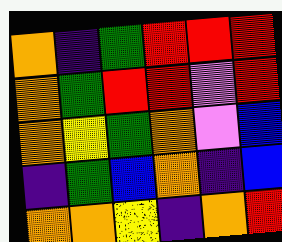[["orange", "indigo", "green", "red", "red", "red"], ["orange", "green", "red", "red", "violet", "red"], ["orange", "yellow", "green", "orange", "violet", "blue"], ["indigo", "green", "blue", "orange", "indigo", "blue"], ["orange", "orange", "yellow", "indigo", "orange", "red"]]